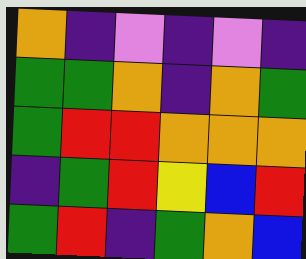[["orange", "indigo", "violet", "indigo", "violet", "indigo"], ["green", "green", "orange", "indigo", "orange", "green"], ["green", "red", "red", "orange", "orange", "orange"], ["indigo", "green", "red", "yellow", "blue", "red"], ["green", "red", "indigo", "green", "orange", "blue"]]